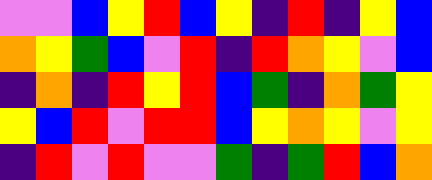[["violet", "violet", "blue", "yellow", "red", "blue", "yellow", "indigo", "red", "indigo", "yellow", "blue"], ["orange", "yellow", "green", "blue", "violet", "red", "indigo", "red", "orange", "yellow", "violet", "blue"], ["indigo", "orange", "indigo", "red", "yellow", "red", "blue", "green", "indigo", "orange", "green", "yellow"], ["yellow", "blue", "red", "violet", "red", "red", "blue", "yellow", "orange", "yellow", "violet", "yellow"], ["indigo", "red", "violet", "red", "violet", "violet", "green", "indigo", "green", "red", "blue", "orange"]]